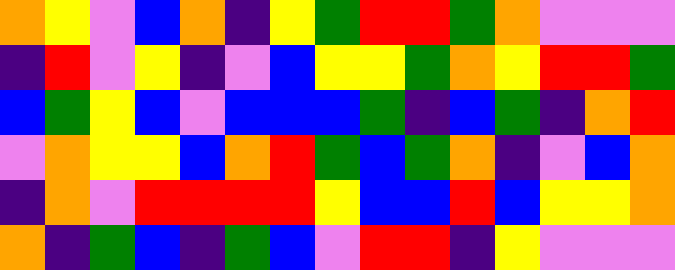[["orange", "yellow", "violet", "blue", "orange", "indigo", "yellow", "green", "red", "red", "green", "orange", "violet", "violet", "violet"], ["indigo", "red", "violet", "yellow", "indigo", "violet", "blue", "yellow", "yellow", "green", "orange", "yellow", "red", "red", "green"], ["blue", "green", "yellow", "blue", "violet", "blue", "blue", "blue", "green", "indigo", "blue", "green", "indigo", "orange", "red"], ["violet", "orange", "yellow", "yellow", "blue", "orange", "red", "green", "blue", "green", "orange", "indigo", "violet", "blue", "orange"], ["indigo", "orange", "violet", "red", "red", "red", "red", "yellow", "blue", "blue", "red", "blue", "yellow", "yellow", "orange"], ["orange", "indigo", "green", "blue", "indigo", "green", "blue", "violet", "red", "red", "indigo", "yellow", "violet", "violet", "violet"]]